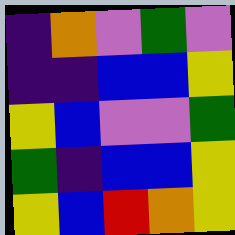[["indigo", "orange", "violet", "green", "violet"], ["indigo", "indigo", "blue", "blue", "yellow"], ["yellow", "blue", "violet", "violet", "green"], ["green", "indigo", "blue", "blue", "yellow"], ["yellow", "blue", "red", "orange", "yellow"]]